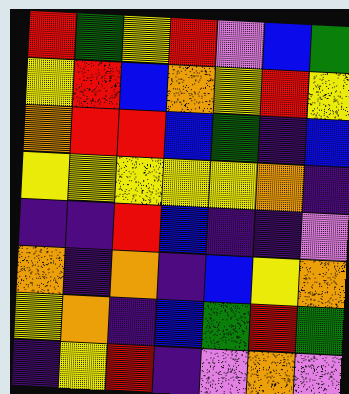[["red", "green", "yellow", "red", "violet", "blue", "green"], ["yellow", "red", "blue", "orange", "yellow", "red", "yellow"], ["orange", "red", "red", "blue", "green", "indigo", "blue"], ["yellow", "yellow", "yellow", "yellow", "yellow", "orange", "indigo"], ["indigo", "indigo", "red", "blue", "indigo", "indigo", "violet"], ["orange", "indigo", "orange", "indigo", "blue", "yellow", "orange"], ["yellow", "orange", "indigo", "blue", "green", "red", "green"], ["indigo", "yellow", "red", "indigo", "violet", "orange", "violet"]]